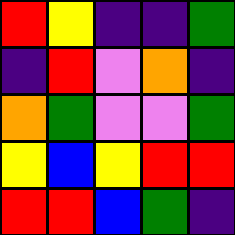[["red", "yellow", "indigo", "indigo", "green"], ["indigo", "red", "violet", "orange", "indigo"], ["orange", "green", "violet", "violet", "green"], ["yellow", "blue", "yellow", "red", "red"], ["red", "red", "blue", "green", "indigo"]]